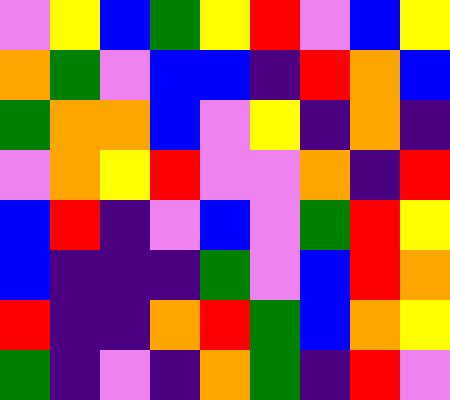[["violet", "yellow", "blue", "green", "yellow", "red", "violet", "blue", "yellow"], ["orange", "green", "violet", "blue", "blue", "indigo", "red", "orange", "blue"], ["green", "orange", "orange", "blue", "violet", "yellow", "indigo", "orange", "indigo"], ["violet", "orange", "yellow", "red", "violet", "violet", "orange", "indigo", "red"], ["blue", "red", "indigo", "violet", "blue", "violet", "green", "red", "yellow"], ["blue", "indigo", "indigo", "indigo", "green", "violet", "blue", "red", "orange"], ["red", "indigo", "indigo", "orange", "red", "green", "blue", "orange", "yellow"], ["green", "indigo", "violet", "indigo", "orange", "green", "indigo", "red", "violet"]]